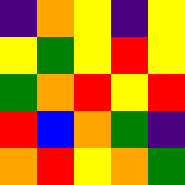[["indigo", "orange", "yellow", "indigo", "yellow"], ["yellow", "green", "yellow", "red", "yellow"], ["green", "orange", "red", "yellow", "red"], ["red", "blue", "orange", "green", "indigo"], ["orange", "red", "yellow", "orange", "green"]]